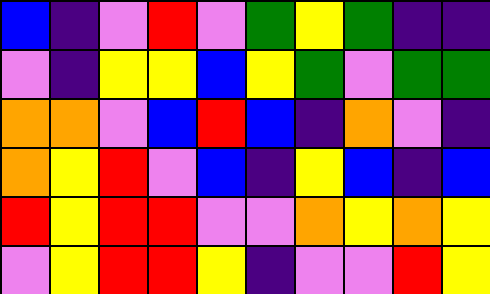[["blue", "indigo", "violet", "red", "violet", "green", "yellow", "green", "indigo", "indigo"], ["violet", "indigo", "yellow", "yellow", "blue", "yellow", "green", "violet", "green", "green"], ["orange", "orange", "violet", "blue", "red", "blue", "indigo", "orange", "violet", "indigo"], ["orange", "yellow", "red", "violet", "blue", "indigo", "yellow", "blue", "indigo", "blue"], ["red", "yellow", "red", "red", "violet", "violet", "orange", "yellow", "orange", "yellow"], ["violet", "yellow", "red", "red", "yellow", "indigo", "violet", "violet", "red", "yellow"]]